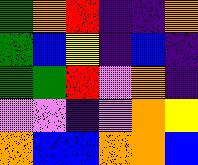[["green", "orange", "red", "indigo", "indigo", "orange"], ["green", "blue", "yellow", "indigo", "blue", "indigo"], ["green", "green", "red", "violet", "orange", "indigo"], ["violet", "violet", "indigo", "violet", "orange", "yellow"], ["orange", "blue", "blue", "orange", "orange", "blue"]]